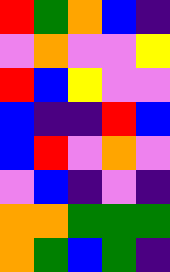[["red", "green", "orange", "blue", "indigo"], ["violet", "orange", "violet", "violet", "yellow"], ["red", "blue", "yellow", "violet", "violet"], ["blue", "indigo", "indigo", "red", "blue"], ["blue", "red", "violet", "orange", "violet"], ["violet", "blue", "indigo", "violet", "indigo"], ["orange", "orange", "green", "green", "green"], ["orange", "green", "blue", "green", "indigo"]]